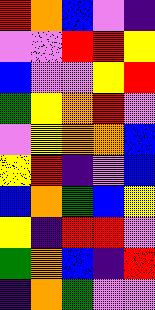[["red", "orange", "blue", "violet", "indigo"], ["violet", "violet", "red", "red", "yellow"], ["blue", "violet", "violet", "yellow", "red"], ["green", "yellow", "orange", "red", "violet"], ["violet", "yellow", "orange", "orange", "blue"], ["yellow", "red", "indigo", "violet", "blue"], ["blue", "orange", "green", "blue", "yellow"], ["yellow", "indigo", "red", "red", "violet"], ["green", "orange", "blue", "indigo", "red"], ["indigo", "orange", "green", "violet", "violet"]]